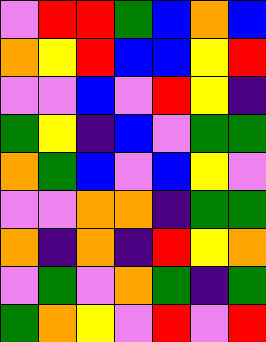[["violet", "red", "red", "green", "blue", "orange", "blue"], ["orange", "yellow", "red", "blue", "blue", "yellow", "red"], ["violet", "violet", "blue", "violet", "red", "yellow", "indigo"], ["green", "yellow", "indigo", "blue", "violet", "green", "green"], ["orange", "green", "blue", "violet", "blue", "yellow", "violet"], ["violet", "violet", "orange", "orange", "indigo", "green", "green"], ["orange", "indigo", "orange", "indigo", "red", "yellow", "orange"], ["violet", "green", "violet", "orange", "green", "indigo", "green"], ["green", "orange", "yellow", "violet", "red", "violet", "red"]]